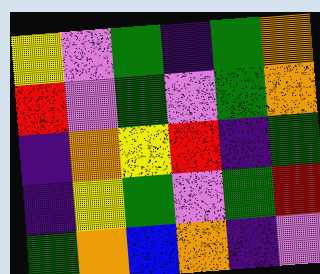[["yellow", "violet", "green", "indigo", "green", "orange"], ["red", "violet", "green", "violet", "green", "orange"], ["indigo", "orange", "yellow", "red", "indigo", "green"], ["indigo", "yellow", "green", "violet", "green", "red"], ["green", "orange", "blue", "orange", "indigo", "violet"]]